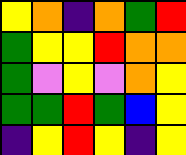[["yellow", "orange", "indigo", "orange", "green", "red"], ["green", "yellow", "yellow", "red", "orange", "orange"], ["green", "violet", "yellow", "violet", "orange", "yellow"], ["green", "green", "red", "green", "blue", "yellow"], ["indigo", "yellow", "red", "yellow", "indigo", "yellow"]]